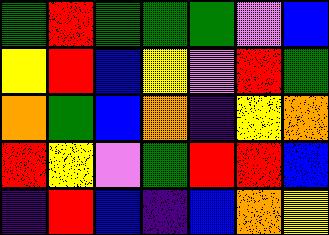[["green", "red", "green", "green", "green", "violet", "blue"], ["yellow", "red", "blue", "yellow", "violet", "red", "green"], ["orange", "green", "blue", "orange", "indigo", "yellow", "orange"], ["red", "yellow", "violet", "green", "red", "red", "blue"], ["indigo", "red", "blue", "indigo", "blue", "orange", "yellow"]]